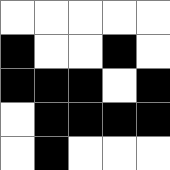[["white", "white", "white", "white", "white"], ["black", "white", "white", "black", "white"], ["black", "black", "black", "white", "black"], ["white", "black", "black", "black", "black"], ["white", "black", "white", "white", "white"]]